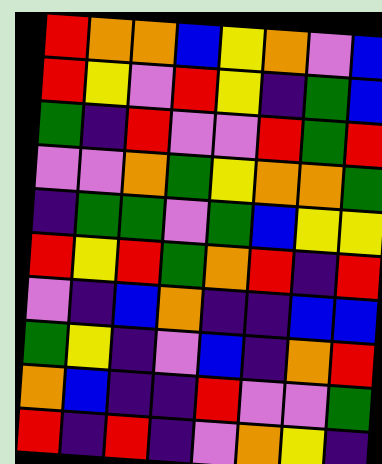[["red", "orange", "orange", "blue", "yellow", "orange", "violet", "blue"], ["red", "yellow", "violet", "red", "yellow", "indigo", "green", "blue"], ["green", "indigo", "red", "violet", "violet", "red", "green", "red"], ["violet", "violet", "orange", "green", "yellow", "orange", "orange", "green"], ["indigo", "green", "green", "violet", "green", "blue", "yellow", "yellow"], ["red", "yellow", "red", "green", "orange", "red", "indigo", "red"], ["violet", "indigo", "blue", "orange", "indigo", "indigo", "blue", "blue"], ["green", "yellow", "indigo", "violet", "blue", "indigo", "orange", "red"], ["orange", "blue", "indigo", "indigo", "red", "violet", "violet", "green"], ["red", "indigo", "red", "indigo", "violet", "orange", "yellow", "indigo"]]